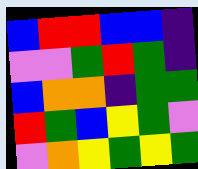[["blue", "red", "red", "blue", "blue", "indigo"], ["violet", "violet", "green", "red", "green", "indigo"], ["blue", "orange", "orange", "indigo", "green", "green"], ["red", "green", "blue", "yellow", "green", "violet"], ["violet", "orange", "yellow", "green", "yellow", "green"]]